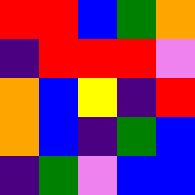[["red", "red", "blue", "green", "orange"], ["indigo", "red", "red", "red", "violet"], ["orange", "blue", "yellow", "indigo", "red"], ["orange", "blue", "indigo", "green", "blue"], ["indigo", "green", "violet", "blue", "blue"]]